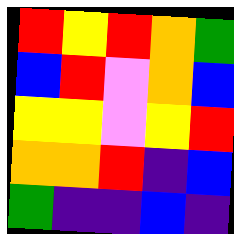[["red", "yellow", "red", "orange", "green"], ["blue", "red", "violet", "orange", "blue"], ["yellow", "yellow", "violet", "yellow", "red"], ["orange", "orange", "red", "indigo", "blue"], ["green", "indigo", "indigo", "blue", "indigo"]]